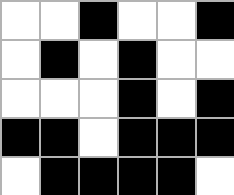[["white", "white", "black", "white", "white", "black"], ["white", "black", "white", "black", "white", "white"], ["white", "white", "white", "black", "white", "black"], ["black", "black", "white", "black", "black", "black"], ["white", "black", "black", "black", "black", "white"]]